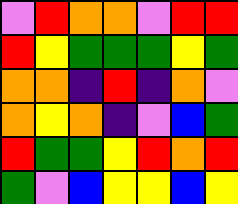[["violet", "red", "orange", "orange", "violet", "red", "red"], ["red", "yellow", "green", "green", "green", "yellow", "green"], ["orange", "orange", "indigo", "red", "indigo", "orange", "violet"], ["orange", "yellow", "orange", "indigo", "violet", "blue", "green"], ["red", "green", "green", "yellow", "red", "orange", "red"], ["green", "violet", "blue", "yellow", "yellow", "blue", "yellow"]]